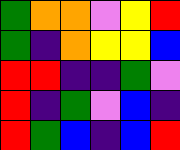[["green", "orange", "orange", "violet", "yellow", "red"], ["green", "indigo", "orange", "yellow", "yellow", "blue"], ["red", "red", "indigo", "indigo", "green", "violet"], ["red", "indigo", "green", "violet", "blue", "indigo"], ["red", "green", "blue", "indigo", "blue", "red"]]